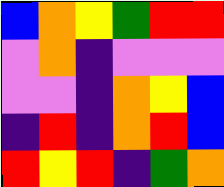[["blue", "orange", "yellow", "green", "red", "red"], ["violet", "orange", "indigo", "violet", "violet", "violet"], ["violet", "violet", "indigo", "orange", "yellow", "blue"], ["indigo", "red", "indigo", "orange", "red", "blue"], ["red", "yellow", "red", "indigo", "green", "orange"]]